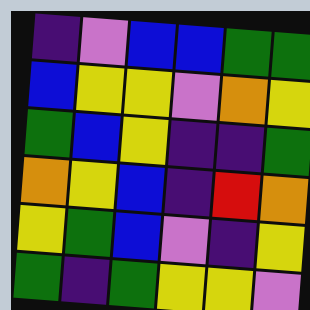[["indigo", "violet", "blue", "blue", "green", "green"], ["blue", "yellow", "yellow", "violet", "orange", "yellow"], ["green", "blue", "yellow", "indigo", "indigo", "green"], ["orange", "yellow", "blue", "indigo", "red", "orange"], ["yellow", "green", "blue", "violet", "indigo", "yellow"], ["green", "indigo", "green", "yellow", "yellow", "violet"]]